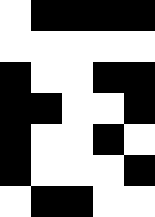[["white", "black", "black", "black", "black"], ["white", "white", "white", "white", "white"], ["black", "white", "white", "black", "black"], ["black", "black", "white", "white", "black"], ["black", "white", "white", "black", "white"], ["black", "white", "white", "white", "black"], ["white", "black", "black", "white", "white"]]